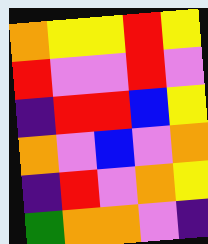[["orange", "yellow", "yellow", "red", "yellow"], ["red", "violet", "violet", "red", "violet"], ["indigo", "red", "red", "blue", "yellow"], ["orange", "violet", "blue", "violet", "orange"], ["indigo", "red", "violet", "orange", "yellow"], ["green", "orange", "orange", "violet", "indigo"]]